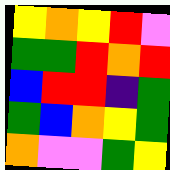[["yellow", "orange", "yellow", "red", "violet"], ["green", "green", "red", "orange", "red"], ["blue", "red", "red", "indigo", "green"], ["green", "blue", "orange", "yellow", "green"], ["orange", "violet", "violet", "green", "yellow"]]